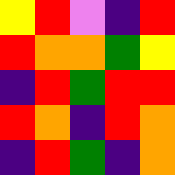[["yellow", "red", "violet", "indigo", "red"], ["red", "orange", "orange", "green", "yellow"], ["indigo", "red", "green", "red", "red"], ["red", "orange", "indigo", "red", "orange"], ["indigo", "red", "green", "indigo", "orange"]]